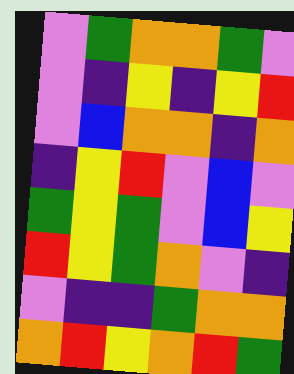[["violet", "green", "orange", "orange", "green", "violet"], ["violet", "indigo", "yellow", "indigo", "yellow", "red"], ["violet", "blue", "orange", "orange", "indigo", "orange"], ["indigo", "yellow", "red", "violet", "blue", "violet"], ["green", "yellow", "green", "violet", "blue", "yellow"], ["red", "yellow", "green", "orange", "violet", "indigo"], ["violet", "indigo", "indigo", "green", "orange", "orange"], ["orange", "red", "yellow", "orange", "red", "green"]]